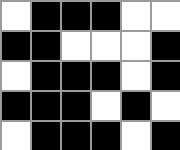[["white", "black", "black", "black", "white", "white"], ["black", "black", "white", "white", "white", "black"], ["white", "black", "black", "black", "white", "black"], ["black", "black", "black", "white", "black", "white"], ["white", "black", "black", "black", "white", "black"]]